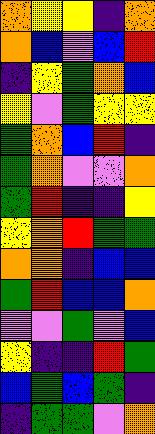[["orange", "yellow", "yellow", "indigo", "orange"], ["orange", "blue", "violet", "blue", "red"], ["indigo", "yellow", "green", "orange", "blue"], ["yellow", "violet", "green", "yellow", "yellow"], ["green", "orange", "blue", "red", "indigo"], ["green", "orange", "violet", "violet", "orange"], ["green", "red", "indigo", "indigo", "yellow"], ["yellow", "orange", "red", "green", "green"], ["orange", "orange", "indigo", "blue", "blue"], ["green", "red", "blue", "blue", "orange"], ["violet", "violet", "green", "violet", "blue"], ["yellow", "indigo", "indigo", "red", "green"], ["blue", "green", "blue", "green", "indigo"], ["indigo", "green", "green", "violet", "orange"]]